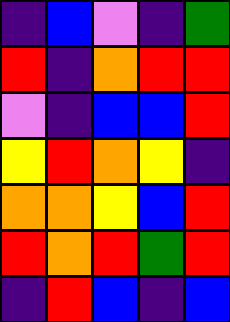[["indigo", "blue", "violet", "indigo", "green"], ["red", "indigo", "orange", "red", "red"], ["violet", "indigo", "blue", "blue", "red"], ["yellow", "red", "orange", "yellow", "indigo"], ["orange", "orange", "yellow", "blue", "red"], ["red", "orange", "red", "green", "red"], ["indigo", "red", "blue", "indigo", "blue"]]